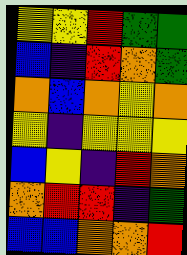[["yellow", "yellow", "red", "green", "green"], ["blue", "indigo", "red", "orange", "green"], ["orange", "blue", "orange", "yellow", "orange"], ["yellow", "indigo", "yellow", "yellow", "yellow"], ["blue", "yellow", "indigo", "red", "orange"], ["orange", "red", "red", "indigo", "green"], ["blue", "blue", "orange", "orange", "red"]]